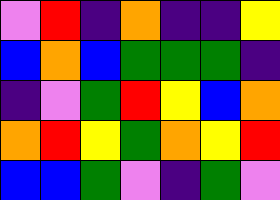[["violet", "red", "indigo", "orange", "indigo", "indigo", "yellow"], ["blue", "orange", "blue", "green", "green", "green", "indigo"], ["indigo", "violet", "green", "red", "yellow", "blue", "orange"], ["orange", "red", "yellow", "green", "orange", "yellow", "red"], ["blue", "blue", "green", "violet", "indigo", "green", "violet"]]